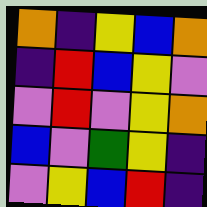[["orange", "indigo", "yellow", "blue", "orange"], ["indigo", "red", "blue", "yellow", "violet"], ["violet", "red", "violet", "yellow", "orange"], ["blue", "violet", "green", "yellow", "indigo"], ["violet", "yellow", "blue", "red", "indigo"]]